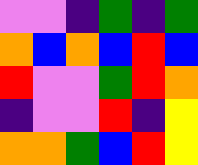[["violet", "violet", "indigo", "green", "indigo", "green"], ["orange", "blue", "orange", "blue", "red", "blue"], ["red", "violet", "violet", "green", "red", "orange"], ["indigo", "violet", "violet", "red", "indigo", "yellow"], ["orange", "orange", "green", "blue", "red", "yellow"]]